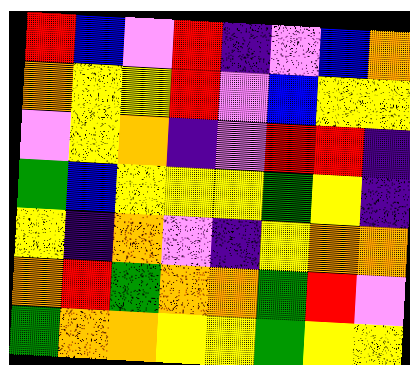[["red", "blue", "violet", "red", "indigo", "violet", "blue", "orange"], ["orange", "yellow", "yellow", "red", "violet", "blue", "yellow", "yellow"], ["violet", "yellow", "orange", "indigo", "violet", "red", "red", "indigo"], ["green", "blue", "yellow", "yellow", "yellow", "green", "yellow", "indigo"], ["yellow", "indigo", "orange", "violet", "indigo", "yellow", "orange", "orange"], ["orange", "red", "green", "orange", "orange", "green", "red", "violet"], ["green", "orange", "orange", "yellow", "yellow", "green", "yellow", "yellow"]]